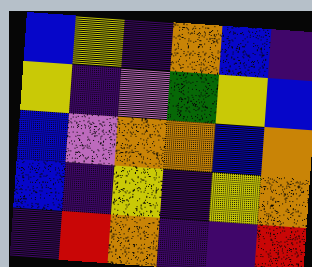[["blue", "yellow", "indigo", "orange", "blue", "indigo"], ["yellow", "indigo", "violet", "green", "yellow", "blue"], ["blue", "violet", "orange", "orange", "blue", "orange"], ["blue", "indigo", "yellow", "indigo", "yellow", "orange"], ["indigo", "red", "orange", "indigo", "indigo", "red"]]